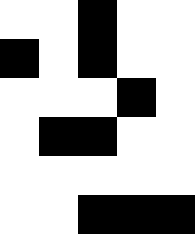[["white", "white", "black", "white", "white"], ["black", "white", "black", "white", "white"], ["white", "white", "white", "black", "white"], ["white", "black", "black", "white", "white"], ["white", "white", "white", "white", "white"], ["white", "white", "black", "black", "black"]]